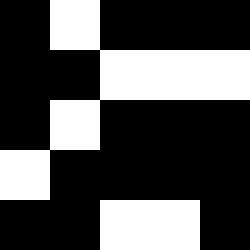[["black", "white", "black", "black", "black"], ["black", "black", "white", "white", "white"], ["black", "white", "black", "black", "black"], ["white", "black", "black", "black", "black"], ["black", "black", "white", "white", "black"]]